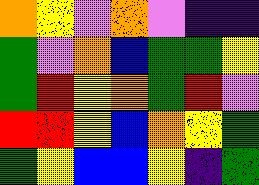[["orange", "yellow", "violet", "orange", "violet", "indigo", "indigo"], ["green", "violet", "orange", "blue", "green", "green", "yellow"], ["green", "red", "yellow", "orange", "green", "red", "violet"], ["red", "red", "yellow", "blue", "orange", "yellow", "green"], ["green", "yellow", "blue", "blue", "yellow", "indigo", "green"]]